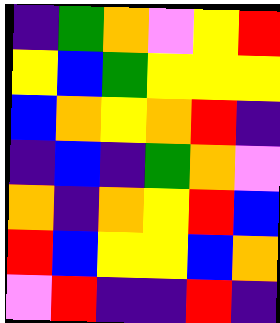[["indigo", "green", "orange", "violet", "yellow", "red"], ["yellow", "blue", "green", "yellow", "yellow", "yellow"], ["blue", "orange", "yellow", "orange", "red", "indigo"], ["indigo", "blue", "indigo", "green", "orange", "violet"], ["orange", "indigo", "orange", "yellow", "red", "blue"], ["red", "blue", "yellow", "yellow", "blue", "orange"], ["violet", "red", "indigo", "indigo", "red", "indigo"]]